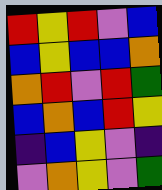[["red", "yellow", "red", "violet", "blue"], ["blue", "yellow", "blue", "blue", "orange"], ["orange", "red", "violet", "red", "green"], ["blue", "orange", "blue", "red", "yellow"], ["indigo", "blue", "yellow", "violet", "indigo"], ["violet", "orange", "yellow", "violet", "green"]]